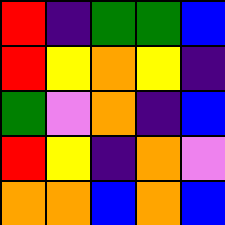[["red", "indigo", "green", "green", "blue"], ["red", "yellow", "orange", "yellow", "indigo"], ["green", "violet", "orange", "indigo", "blue"], ["red", "yellow", "indigo", "orange", "violet"], ["orange", "orange", "blue", "orange", "blue"]]